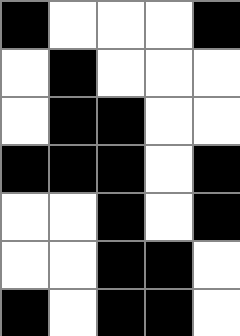[["black", "white", "white", "white", "black"], ["white", "black", "white", "white", "white"], ["white", "black", "black", "white", "white"], ["black", "black", "black", "white", "black"], ["white", "white", "black", "white", "black"], ["white", "white", "black", "black", "white"], ["black", "white", "black", "black", "white"]]